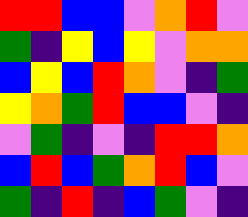[["red", "red", "blue", "blue", "violet", "orange", "red", "violet"], ["green", "indigo", "yellow", "blue", "yellow", "violet", "orange", "orange"], ["blue", "yellow", "blue", "red", "orange", "violet", "indigo", "green"], ["yellow", "orange", "green", "red", "blue", "blue", "violet", "indigo"], ["violet", "green", "indigo", "violet", "indigo", "red", "red", "orange"], ["blue", "red", "blue", "green", "orange", "red", "blue", "violet"], ["green", "indigo", "red", "indigo", "blue", "green", "violet", "indigo"]]